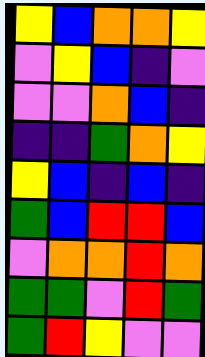[["yellow", "blue", "orange", "orange", "yellow"], ["violet", "yellow", "blue", "indigo", "violet"], ["violet", "violet", "orange", "blue", "indigo"], ["indigo", "indigo", "green", "orange", "yellow"], ["yellow", "blue", "indigo", "blue", "indigo"], ["green", "blue", "red", "red", "blue"], ["violet", "orange", "orange", "red", "orange"], ["green", "green", "violet", "red", "green"], ["green", "red", "yellow", "violet", "violet"]]